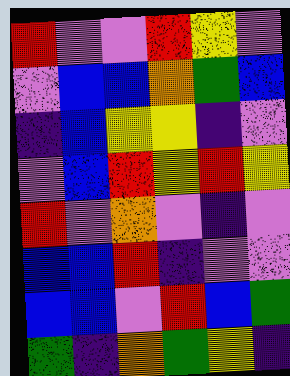[["red", "violet", "violet", "red", "yellow", "violet"], ["violet", "blue", "blue", "orange", "green", "blue"], ["indigo", "blue", "yellow", "yellow", "indigo", "violet"], ["violet", "blue", "red", "yellow", "red", "yellow"], ["red", "violet", "orange", "violet", "indigo", "violet"], ["blue", "blue", "red", "indigo", "violet", "violet"], ["blue", "blue", "violet", "red", "blue", "green"], ["green", "indigo", "orange", "green", "yellow", "indigo"]]